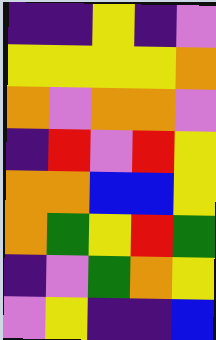[["indigo", "indigo", "yellow", "indigo", "violet"], ["yellow", "yellow", "yellow", "yellow", "orange"], ["orange", "violet", "orange", "orange", "violet"], ["indigo", "red", "violet", "red", "yellow"], ["orange", "orange", "blue", "blue", "yellow"], ["orange", "green", "yellow", "red", "green"], ["indigo", "violet", "green", "orange", "yellow"], ["violet", "yellow", "indigo", "indigo", "blue"]]